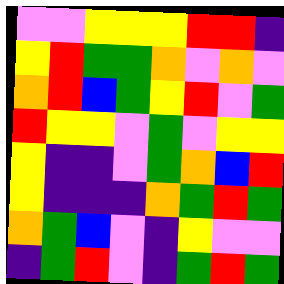[["violet", "violet", "yellow", "yellow", "yellow", "red", "red", "indigo"], ["yellow", "red", "green", "green", "orange", "violet", "orange", "violet"], ["orange", "red", "blue", "green", "yellow", "red", "violet", "green"], ["red", "yellow", "yellow", "violet", "green", "violet", "yellow", "yellow"], ["yellow", "indigo", "indigo", "violet", "green", "orange", "blue", "red"], ["yellow", "indigo", "indigo", "indigo", "orange", "green", "red", "green"], ["orange", "green", "blue", "violet", "indigo", "yellow", "violet", "violet"], ["indigo", "green", "red", "violet", "indigo", "green", "red", "green"]]